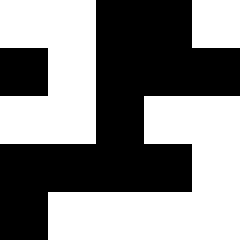[["white", "white", "black", "black", "white"], ["black", "white", "black", "black", "black"], ["white", "white", "black", "white", "white"], ["black", "black", "black", "black", "white"], ["black", "white", "white", "white", "white"]]